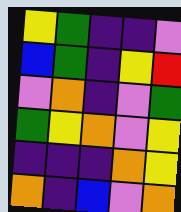[["yellow", "green", "indigo", "indigo", "violet"], ["blue", "green", "indigo", "yellow", "red"], ["violet", "orange", "indigo", "violet", "green"], ["green", "yellow", "orange", "violet", "yellow"], ["indigo", "indigo", "indigo", "orange", "yellow"], ["orange", "indigo", "blue", "violet", "orange"]]